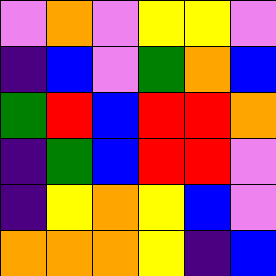[["violet", "orange", "violet", "yellow", "yellow", "violet"], ["indigo", "blue", "violet", "green", "orange", "blue"], ["green", "red", "blue", "red", "red", "orange"], ["indigo", "green", "blue", "red", "red", "violet"], ["indigo", "yellow", "orange", "yellow", "blue", "violet"], ["orange", "orange", "orange", "yellow", "indigo", "blue"]]